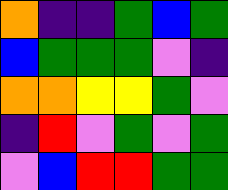[["orange", "indigo", "indigo", "green", "blue", "green"], ["blue", "green", "green", "green", "violet", "indigo"], ["orange", "orange", "yellow", "yellow", "green", "violet"], ["indigo", "red", "violet", "green", "violet", "green"], ["violet", "blue", "red", "red", "green", "green"]]